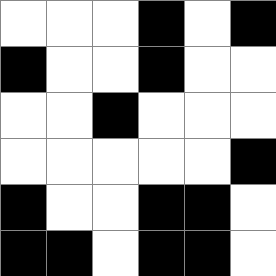[["white", "white", "white", "black", "white", "black"], ["black", "white", "white", "black", "white", "white"], ["white", "white", "black", "white", "white", "white"], ["white", "white", "white", "white", "white", "black"], ["black", "white", "white", "black", "black", "white"], ["black", "black", "white", "black", "black", "white"]]